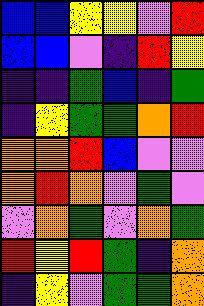[["blue", "blue", "yellow", "yellow", "violet", "red"], ["blue", "blue", "violet", "indigo", "red", "yellow"], ["indigo", "indigo", "green", "blue", "indigo", "green"], ["indigo", "yellow", "green", "green", "orange", "red"], ["orange", "orange", "red", "blue", "violet", "violet"], ["orange", "red", "orange", "violet", "green", "violet"], ["violet", "orange", "green", "violet", "orange", "green"], ["red", "yellow", "red", "green", "indigo", "orange"], ["indigo", "yellow", "violet", "green", "green", "orange"]]